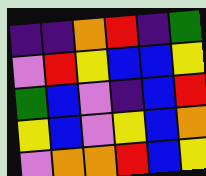[["indigo", "indigo", "orange", "red", "indigo", "green"], ["violet", "red", "yellow", "blue", "blue", "yellow"], ["green", "blue", "violet", "indigo", "blue", "red"], ["yellow", "blue", "violet", "yellow", "blue", "orange"], ["violet", "orange", "orange", "red", "blue", "yellow"]]